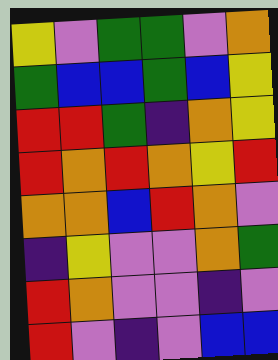[["yellow", "violet", "green", "green", "violet", "orange"], ["green", "blue", "blue", "green", "blue", "yellow"], ["red", "red", "green", "indigo", "orange", "yellow"], ["red", "orange", "red", "orange", "yellow", "red"], ["orange", "orange", "blue", "red", "orange", "violet"], ["indigo", "yellow", "violet", "violet", "orange", "green"], ["red", "orange", "violet", "violet", "indigo", "violet"], ["red", "violet", "indigo", "violet", "blue", "blue"]]